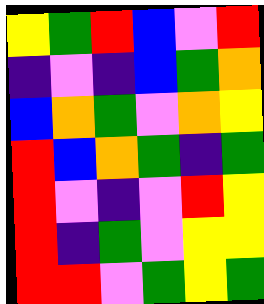[["yellow", "green", "red", "blue", "violet", "red"], ["indigo", "violet", "indigo", "blue", "green", "orange"], ["blue", "orange", "green", "violet", "orange", "yellow"], ["red", "blue", "orange", "green", "indigo", "green"], ["red", "violet", "indigo", "violet", "red", "yellow"], ["red", "indigo", "green", "violet", "yellow", "yellow"], ["red", "red", "violet", "green", "yellow", "green"]]